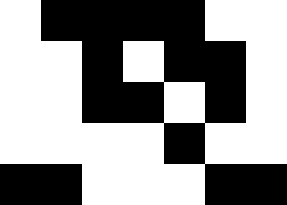[["white", "black", "black", "black", "black", "white", "white"], ["white", "white", "black", "white", "black", "black", "white"], ["white", "white", "black", "black", "white", "black", "white"], ["white", "white", "white", "white", "black", "white", "white"], ["black", "black", "white", "white", "white", "black", "black"]]